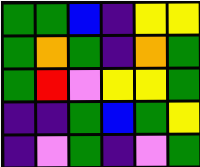[["green", "green", "blue", "indigo", "yellow", "yellow"], ["green", "orange", "green", "indigo", "orange", "green"], ["green", "red", "violet", "yellow", "yellow", "green"], ["indigo", "indigo", "green", "blue", "green", "yellow"], ["indigo", "violet", "green", "indigo", "violet", "green"]]